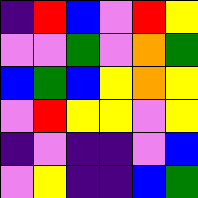[["indigo", "red", "blue", "violet", "red", "yellow"], ["violet", "violet", "green", "violet", "orange", "green"], ["blue", "green", "blue", "yellow", "orange", "yellow"], ["violet", "red", "yellow", "yellow", "violet", "yellow"], ["indigo", "violet", "indigo", "indigo", "violet", "blue"], ["violet", "yellow", "indigo", "indigo", "blue", "green"]]